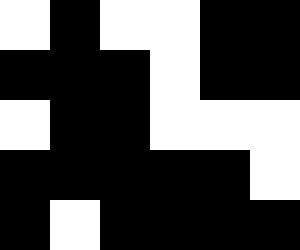[["white", "black", "white", "white", "black", "black"], ["black", "black", "black", "white", "black", "black"], ["white", "black", "black", "white", "white", "white"], ["black", "black", "black", "black", "black", "white"], ["black", "white", "black", "black", "black", "black"]]